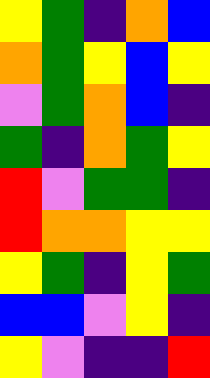[["yellow", "green", "indigo", "orange", "blue"], ["orange", "green", "yellow", "blue", "yellow"], ["violet", "green", "orange", "blue", "indigo"], ["green", "indigo", "orange", "green", "yellow"], ["red", "violet", "green", "green", "indigo"], ["red", "orange", "orange", "yellow", "yellow"], ["yellow", "green", "indigo", "yellow", "green"], ["blue", "blue", "violet", "yellow", "indigo"], ["yellow", "violet", "indigo", "indigo", "red"]]